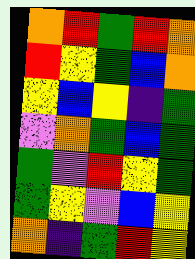[["orange", "red", "green", "red", "orange"], ["red", "yellow", "green", "blue", "orange"], ["yellow", "blue", "yellow", "indigo", "green"], ["violet", "orange", "green", "blue", "green"], ["green", "violet", "red", "yellow", "green"], ["green", "yellow", "violet", "blue", "yellow"], ["orange", "indigo", "green", "red", "yellow"]]